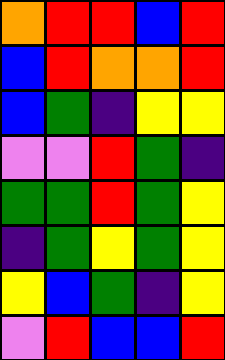[["orange", "red", "red", "blue", "red"], ["blue", "red", "orange", "orange", "red"], ["blue", "green", "indigo", "yellow", "yellow"], ["violet", "violet", "red", "green", "indigo"], ["green", "green", "red", "green", "yellow"], ["indigo", "green", "yellow", "green", "yellow"], ["yellow", "blue", "green", "indigo", "yellow"], ["violet", "red", "blue", "blue", "red"]]